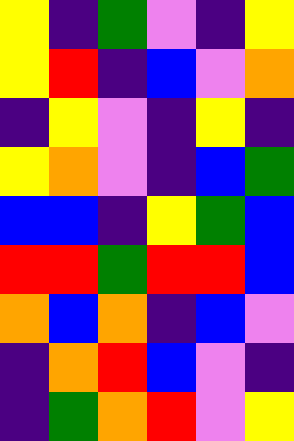[["yellow", "indigo", "green", "violet", "indigo", "yellow"], ["yellow", "red", "indigo", "blue", "violet", "orange"], ["indigo", "yellow", "violet", "indigo", "yellow", "indigo"], ["yellow", "orange", "violet", "indigo", "blue", "green"], ["blue", "blue", "indigo", "yellow", "green", "blue"], ["red", "red", "green", "red", "red", "blue"], ["orange", "blue", "orange", "indigo", "blue", "violet"], ["indigo", "orange", "red", "blue", "violet", "indigo"], ["indigo", "green", "orange", "red", "violet", "yellow"]]